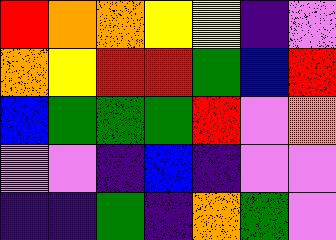[["red", "orange", "orange", "yellow", "yellow", "indigo", "violet"], ["orange", "yellow", "red", "red", "green", "blue", "red"], ["blue", "green", "green", "green", "red", "violet", "orange"], ["violet", "violet", "indigo", "blue", "indigo", "violet", "violet"], ["indigo", "indigo", "green", "indigo", "orange", "green", "violet"]]